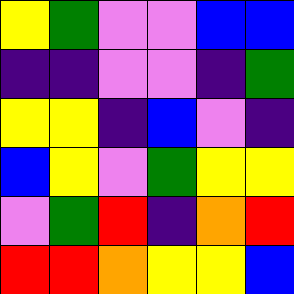[["yellow", "green", "violet", "violet", "blue", "blue"], ["indigo", "indigo", "violet", "violet", "indigo", "green"], ["yellow", "yellow", "indigo", "blue", "violet", "indigo"], ["blue", "yellow", "violet", "green", "yellow", "yellow"], ["violet", "green", "red", "indigo", "orange", "red"], ["red", "red", "orange", "yellow", "yellow", "blue"]]